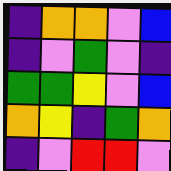[["indigo", "orange", "orange", "violet", "blue"], ["indigo", "violet", "green", "violet", "indigo"], ["green", "green", "yellow", "violet", "blue"], ["orange", "yellow", "indigo", "green", "orange"], ["indigo", "violet", "red", "red", "violet"]]